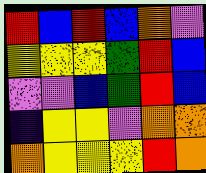[["red", "blue", "red", "blue", "orange", "violet"], ["yellow", "yellow", "yellow", "green", "red", "blue"], ["violet", "violet", "blue", "green", "red", "blue"], ["indigo", "yellow", "yellow", "violet", "orange", "orange"], ["orange", "yellow", "yellow", "yellow", "red", "orange"]]